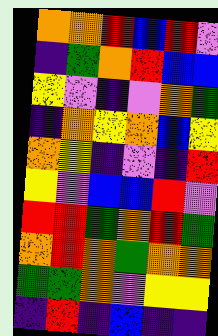[["orange", "orange", "red", "blue", "red", "violet"], ["indigo", "green", "orange", "red", "blue", "blue"], ["yellow", "violet", "indigo", "violet", "orange", "green"], ["indigo", "orange", "yellow", "orange", "blue", "yellow"], ["orange", "yellow", "indigo", "violet", "indigo", "red"], ["yellow", "violet", "blue", "blue", "red", "violet"], ["red", "red", "green", "orange", "red", "green"], ["orange", "red", "orange", "green", "orange", "orange"], ["green", "green", "orange", "violet", "yellow", "yellow"], ["indigo", "red", "indigo", "blue", "indigo", "indigo"]]